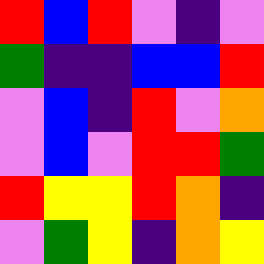[["red", "blue", "red", "violet", "indigo", "violet"], ["green", "indigo", "indigo", "blue", "blue", "red"], ["violet", "blue", "indigo", "red", "violet", "orange"], ["violet", "blue", "violet", "red", "red", "green"], ["red", "yellow", "yellow", "red", "orange", "indigo"], ["violet", "green", "yellow", "indigo", "orange", "yellow"]]